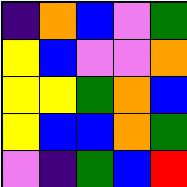[["indigo", "orange", "blue", "violet", "green"], ["yellow", "blue", "violet", "violet", "orange"], ["yellow", "yellow", "green", "orange", "blue"], ["yellow", "blue", "blue", "orange", "green"], ["violet", "indigo", "green", "blue", "red"]]